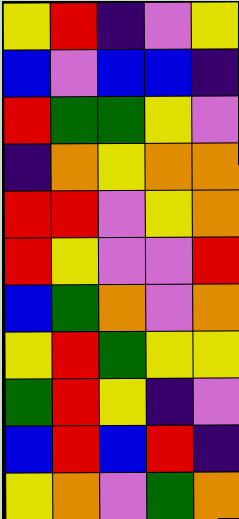[["yellow", "red", "indigo", "violet", "yellow"], ["blue", "violet", "blue", "blue", "indigo"], ["red", "green", "green", "yellow", "violet"], ["indigo", "orange", "yellow", "orange", "orange"], ["red", "red", "violet", "yellow", "orange"], ["red", "yellow", "violet", "violet", "red"], ["blue", "green", "orange", "violet", "orange"], ["yellow", "red", "green", "yellow", "yellow"], ["green", "red", "yellow", "indigo", "violet"], ["blue", "red", "blue", "red", "indigo"], ["yellow", "orange", "violet", "green", "orange"]]